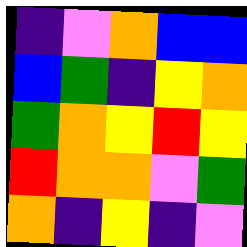[["indigo", "violet", "orange", "blue", "blue"], ["blue", "green", "indigo", "yellow", "orange"], ["green", "orange", "yellow", "red", "yellow"], ["red", "orange", "orange", "violet", "green"], ["orange", "indigo", "yellow", "indigo", "violet"]]